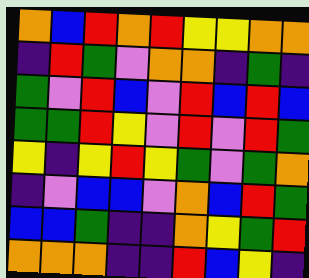[["orange", "blue", "red", "orange", "red", "yellow", "yellow", "orange", "orange"], ["indigo", "red", "green", "violet", "orange", "orange", "indigo", "green", "indigo"], ["green", "violet", "red", "blue", "violet", "red", "blue", "red", "blue"], ["green", "green", "red", "yellow", "violet", "red", "violet", "red", "green"], ["yellow", "indigo", "yellow", "red", "yellow", "green", "violet", "green", "orange"], ["indigo", "violet", "blue", "blue", "violet", "orange", "blue", "red", "green"], ["blue", "blue", "green", "indigo", "indigo", "orange", "yellow", "green", "red"], ["orange", "orange", "orange", "indigo", "indigo", "red", "blue", "yellow", "indigo"]]